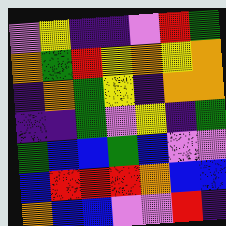[["violet", "yellow", "indigo", "indigo", "violet", "red", "green"], ["orange", "green", "red", "yellow", "orange", "yellow", "orange"], ["indigo", "orange", "green", "yellow", "indigo", "orange", "orange"], ["indigo", "indigo", "green", "violet", "yellow", "indigo", "green"], ["green", "blue", "blue", "green", "blue", "violet", "violet"], ["blue", "red", "red", "red", "orange", "blue", "blue"], ["orange", "blue", "blue", "violet", "violet", "red", "indigo"]]